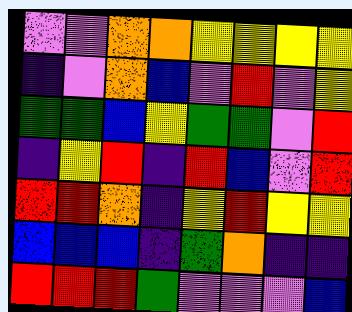[["violet", "violet", "orange", "orange", "yellow", "yellow", "yellow", "yellow"], ["indigo", "violet", "orange", "blue", "violet", "red", "violet", "yellow"], ["green", "green", "blue", "yellow", "green", "green", "violet", "red"], ["indigo", "yellow", "red", "indigo", "red", "blue", "violet", "red"], ["red", "red", "orange", "indigo", "yellow", "red", "yellow", "yellow"], ["blue", "blue", "blue", "indigo", "green", "orange", "indigo", "indigo"], ["red", "red", "red", "green", "violet", "violet", "violet", "blue"]]